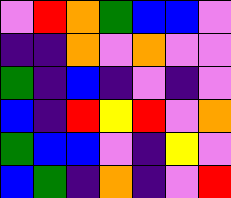[["violet", "red", "orange", "green", "blue", "blue", "violet"], ["indigo", "indigo", "orange", "violet", "orange", "violet", "violet"], ["green", "indigo", "blue", "indigo", "violet", "indigo", "violet"], ["blue", "indigo", "red", "yellow", "red", "violet", "orange"], ["green", "blue", "blue", "violet", "indigo", "yellow", "violet"], ["blue", "green", "indigo", "orange", "indigo", "violet", "red"]]